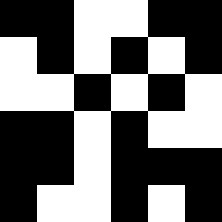[["black", "black", "white", "white", "black", "black"], ["white", "black", "white", "black", "white", "black"], ["white", "white", "black", "white", "black", "white"], ["black", "black", "white", "black", "white", "white"], ["black", "black", "white", "black", "black", "black"], ["black", "white", "white", "black", "white", "black"]]